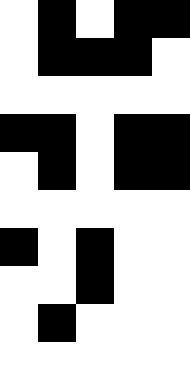[["white", "black", "white", "black", "black"], ["white", "black", "black", "black", "white"], ["white", "white", "white", "white", "white"], ["black", "black", "white", "black", "black"], ["white", "black", "white", "black", "black"], ["white", "white", "white", "white", "white"], ["black", "white", "black", "white", "white"], ["white", "white", "black", "white", "white"], ["white", "black", "white", "white", "white"], ["white", "white", "white", "white", "white"]]